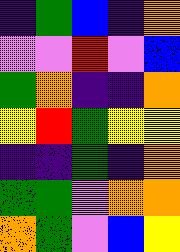[["indigo", "green", "blue", "indigo", "orange"], ["violet", "violet", "red", "violet", "blue"], ["green", "orange", "indigo", "indigo", "orange"], ["yellow", "red", "green", "yellow", "yellow"], ["indigo", "indigo", "green", "indigo", "orange"], ["green", "green", "violet", "orange", "orange"], ["orange", "green", "violet", "blue", "yellow"]]